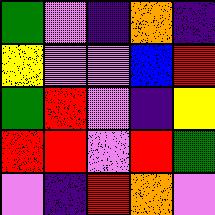[["green", "violet", "indigo", "orange", "indigo"], ["yellow", "violet", "violet", "blue", "red"], ["green", "red", "violet", "indigo", "yellow"], ["red", "red", "violet", "red", "green"], ["violet", "indigo", "red", "orange", "violet"]]